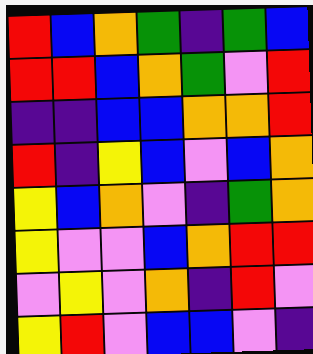[["red", "blue", "orange", "green", "indigo", "green", "blue"], ["red", "red", "blue", "orange", "green", "violet", "red"], ["indigo", "indigo", "blue", "blue", "orange", "orange", "red"], ["red", "indigo", "yellow", "blue", "violet", "blue", "orange"], ["yellow", "blue", "orange", "violet", "indigo", "green", "orange"], ["yellow", "violet", "violet", "blue", "orange", "red", "red"], ["violet", "yellow", "violet", "orange", "indigo", "red", "violet"], ["yellow", "red", "violet", "blue", "blue", "violet", "indigo"]]